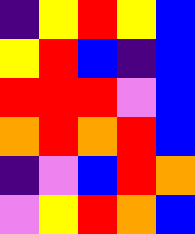[["indigo", "yellow", "red", "yellow", "blue"], ["yellow", "red", "blue", "indigo", "blue"], ["red", "red", "red", "violet", "blue"], ["orange", "red", "orange", "red", "blue"], ["indigo", "violet", "blue", "red", "orange"], ["violet", "yellow", "red", "orange", "blue"]]